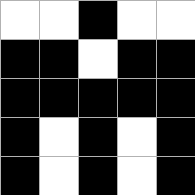[["white", "white", "black", "white", "white"], ["black", "black", "white", "black", "black"], ["black", "black", "black", "black", "black"], ["black", "white", "black", "white", "black"], ["black", "white", "black", "white", "black"]]